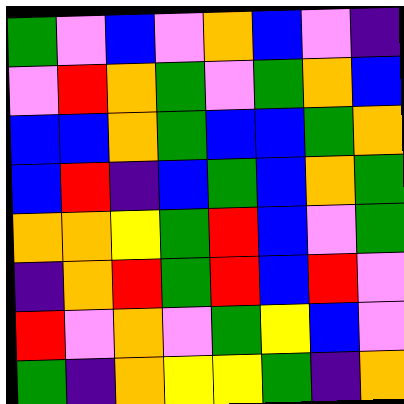[["green", "violet", "blue", "violet", "orange", "blue", "violet", "indigo"], ["violet", "red", "orange", "green", "violet", "green", "orange", "blue"], ["blue", "blue", "orange", "green", "blue", "blue", "green", "orange"], ["blue", "red", "indigo", "blue", "green", "blue", "orange", "green"], ["orange", "orange", "yellow", "green", "red", "blue", "violet", "green"], ["indigo", "orange", "red", "green", "red", "blue", "red", "violet"], ["red", "violet", "orange", "violet", "green", "yellow", "blue", "violet"], ["green", "indigo", "orange", "yellow", "yellow", "green", "indigo", "orange"]]